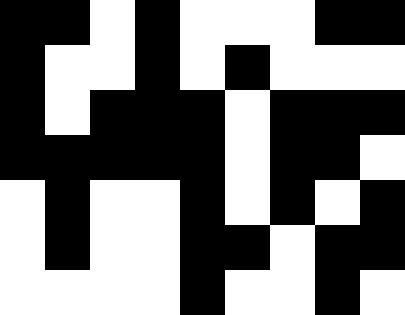[["black", "black", "white", "black", "white", "white", "white", "black", "black"], ["black", "white", "white", "black", "white", "black", "white", "white", "white"], ["black", "white", "black", "black", "black", "white", "black", "black", "black"], ["black", "black", "black", "black", "black", "white", "black", "black", "white"], ["white", "black", "white", "white", "black", "white", "black", "white", "black"], ["white", "black", "white", "white", "black", "black", "white", "black", "black"], ["white", "white", "white", "white", "black", "white", "white", "black", "white"]]